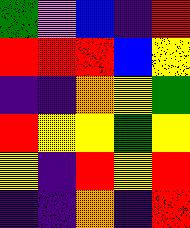[["green", "violet", "blue", "indigo", "red"], ["red", "red", "red", "blue", "yellow"], ["indigo", "indigo", "orange", "yellow", "green"], ["red", "yellow", "yellow", "green", "yellow"], ["yellow", "indigo", "red", "yellow", "red"], ["indigo", "indigo", "orange", "indigo", "red"]]